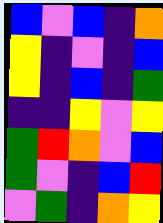[["blue", "violet", "blue", "indigo", "orange"], ["yellow", "indigo", "violet", "indigo", "blue"], ["yellow", "indigo", "blue", "indigo", "green"], ["indigo", "indigo", "yellow", "violet", "yellow"], ["green", "red", "orange", "violet", "blue"], ["green", "violet", "indigo", "blue", "red"], ["violet", "green", "indigo", "orange", "yellow"]]